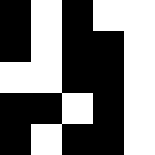[["black", "white", "black", "white", "white"], ["black", "white", "black", "black", "white"], ["white", "white", "black", "black", "white"], ["black", "black", "white", "black", "white"], ["black", "white", "black", "black", "white"]]